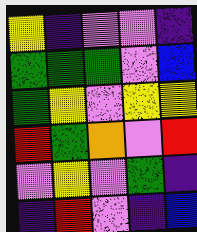[["yellow", "indigo", "violet", "violet", "indigo"], ["green", "green", "green", "violet", "blue"], ["green", "yellow", "violet", "yellow", "yellow"], ["red", "green", "orange", "violet", "red"], ["violet", "yellow", "violet", "green", "indigo"], ["indigo", "red", "violet", "indigo", "blue"]]